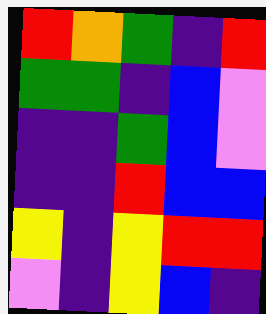[["red", "orange", "green", "indigo", "red"], ["green", "green", "indigo", "blue", "violet"], ["indigo", "indigo", "green", "blue", "violet"], ["indigo", "indigo", "red", "blue", "blue"], ["yellow", "indigo", "yellow", "red", "red"], ["violet", "indigo", "yellow", "blue", "indigo"]]